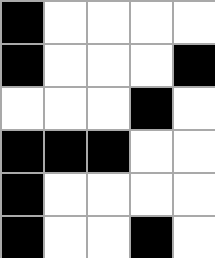[["black", "white", "white", "white", "white"], ["black", "white", "white", "white", "black"], ["white", "white", "white", "black", "white"], ["black", "black", "black", "white", "white"], ["black", "white", "white", "white", "white"], ["black", "white", "white", "black", "white"]]